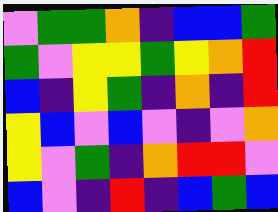[["violet", "green", "green", "orange", "indigo", "blue", "blue", "green"], ["green", "violet", "yellow", "yellow", "green", "yellow", "orange", "red"], ["blue", "indigo", "yellow", "green", "indigo", "orange", "indigo", "red"], ["yellow", "blue", "violet", "blue", "violet", "indigo", "violet", "orange"], ["yellow", "violet", "green", "indigo", "orange", "red", "red", "violet"], ["blue", "violet", "indigo", "red", "indigo", "blue", "green", "blue"]]